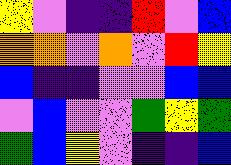[["yellow", "violet", "indigo", "indigo", "red", "violet", "blue"], ["orange", "orange", "violet", "orange", "violet", "red", "yellow"], ["blue", "indigo", "indigo", "violet", "violet", "blue", "blue"], ["violet", "blue", "violet", "violet", "green", "yellow", "green"], ["green", "blue", "yellow", "violet", "indigo", "indigo", "blue"]]